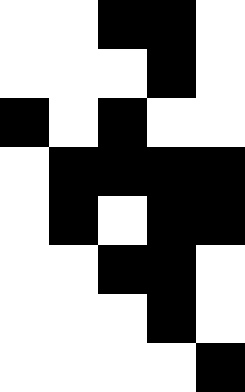[["white", "white", "black", "black", "white"], ["white", "white", "white", "black", "white"], ["black", "white", "black", "white", "white"], ["white", "black", "black", "black", "black"], ["white", "black", "white", "black", "black"], ["white", "white", "black", "black", "white"], ["white", "white", "white", "black", "white"], ["white", "white", "white", "white", "black"]]